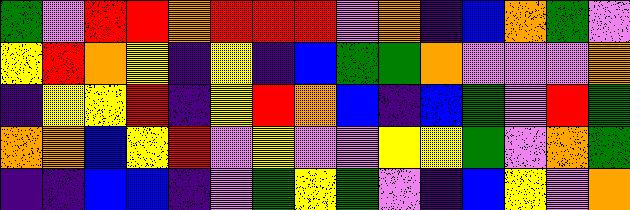[["green", "violet", "red", "red", "orange", "red", "red", "red", "violet", "orange", "indigo", "blue", "orange", "green", "violet"], ["yellow", "red", "orange", "yellow", "indigo", "yellow", "indigo", "blue", "green", "green", "orange", "violet", "violet", "violet", "orange"], ["indigo", "yellow", "yellow", "red", "indigo", "yellow", "red", "orange", "blue", "indigo", "blue", "green", "violet", "red", "green"], ["orange", "orange", "blue", "yellow", "red", "violet", "yellow", "violet", "violet", "yellow", "yellow", "green", "violet", "orange", "green"], ["indigo", "indigo", "blue", "blue", "indigo", "violet", "green", "yellow", "green", "violet", "indigo", "blue", "yellow", "violet", "orange"]]